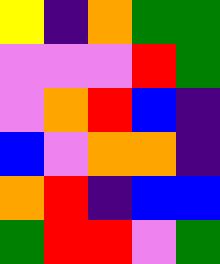[["yellow", "indigo", "orange", "green", "green"], ["violet", "violet", "violet", "red", "green"], ["violet", "orange", "red", "blue", "indigo"], ["blue", "violet", "orange", "orange", "indigo"], ["orange", "red", "indigo", "blue", "blue"], ["green", "red", "red", "violet", "green"]]